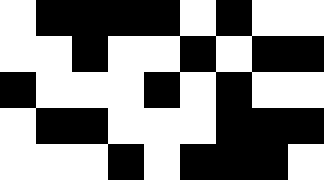[["white", "black", "black", "black", "black", "white", "black", "white", "white"], ["white", "white", "black", "white", "white", "black", "white", "black", "black"], ["black", "white", "white", "white", "black", "white", "black", "white", "white"], ["white", "black", "black", "white", "white", "white", "black", "black", "black"], ["white", "white", "white", "black", "white", "black", "black", "black", "white"]]